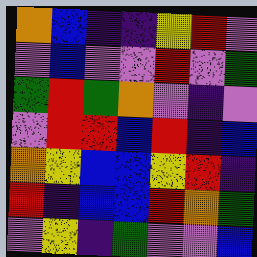[["orange", "blue", "indigo", "indigo", "yellow", "red", "violet"], ["violet", "blue", "violet", "violet", "red", "violet", "green"], ["green", "red", "green", "orange", "violet", "indigo", "violet"], ["violet", "red", "red", "blue", "red", "indigo", "blue"], ["orange", "yellow", "blue", "blue", "yellow", "red", "indigo"], ["red", "indigo", "blue", "blue", "red", "orange", "green"], ["violet", "yellow", "indigo", "green", "violet", "violet", "blue"]]